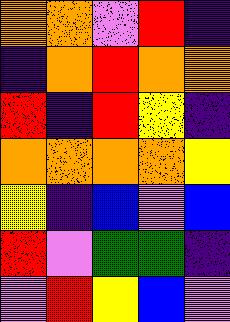[["orange", "orange", "violet", "red", "indigo"], ["indigo", "orange", "red", "orange", "orange"], ["red", "indigo", "red", "yellow", "indigo"], ["orange", "orange", "orange", "orange", "yellow"], ["yellow", "indigo", "blue", "violet", "blue"], ["red", "violet", "green", "green", "indigo"], ["violet", "red", "yellow", "blue", "violet"]]